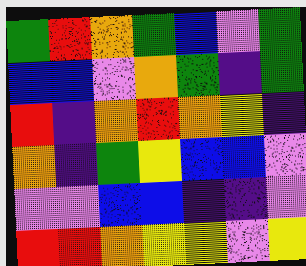[["green", "red", "orange", "green", "blue", "violet", "green"], ["blue", "blue", "violet", "orange", "green", "indigo", "green"], ["red", "indigo", "orange", "red", "orange", "yellow", "indigo"], ["orange", "indigo", "green", "yellow", "blue", "blue", "violet"], ["violet", "violet", "blue", "blue", "indigo", "indigo", "violet"], ["red", "red", "orange", "yellow", "yellow", "violet", "yellow"]]